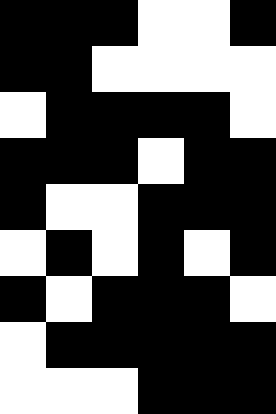[["black", "black", "black", "white", "white", "black"], ["black", "black", "white", "white", "white", "white"], ["white", "black", "black", "black", "black", "white"], ["black", "black", "black", "white", "black", "black"], ["black", "white", "white", "black", "black", "black"], ["white", "black", "white", "black", "white", "black"], ["black", "white", "black", "black", "black", "white"], ["white", "black", "black", "black", "black", "black"], ["white", "white", "white", "black", "black", "black"]]